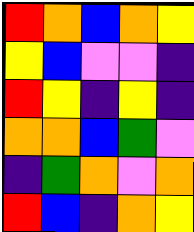[["red", "orange", "blue", "orange", "yellow"], ["yellow", "blue", "violet", "violet", "indigo"], ["red", "yellow", "indigo", "yellow", "indigo"], ["orange", "orange", "blue", "green", "violet"], ["indigo", "green", "orange", "violet", "orange"], ["red", "blue", "indigo", "orange", "yellow"]]